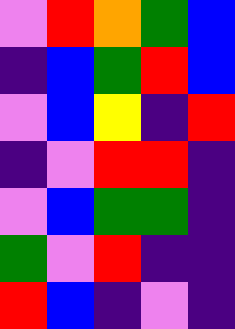[["violet", "red", "orange", "green", "blue"], ["indigo", "blue", "green", "red", "blue"], ["violet", "blue", "yellow", "indigo", "red"], ["indigo", "violet", "red", "red", "indigo"], ["violet", "blue", "green", "green", "indigo"], ["green", "violet", "red", "indigo", "indigo"], ["red", "blue", "indigo", "violet", "indigo"]]